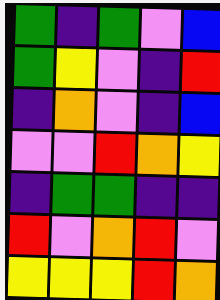[["green", "indigo", "green", "violet", "blue"], ["green", "yellow", "violet", "indigo", "red"], ["indigo", "orange", "violet", "indigo", "blue"], ["violet", "violet", "red", "orange", "yellow"], ["indigo", "green", "green", "indigo", "indigo"], ["red", "violet", "orange", "red", "violet"], ["yellow", "yellow", "yellow", "red", "orange"]]